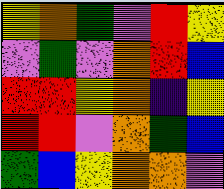[["yellow", "orange", "green", "violet", "red", "yellow"], ["violet", "green", "violet", "orange", "red", "blue"], ["red", "red", "yellow", "orange", "indigo", "yellow"], ["red", "red", "violet", "orange", "green", "blue"], ["green", "blue", "yellow", "orange", "orange", "violet"]]